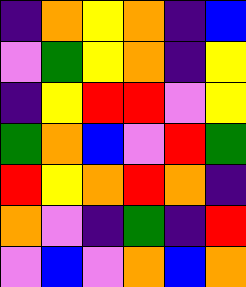[["indigo", "orange", "yellow", "orange", "indigo", "blue"], ["violet", "green", "yellow", "orange", "indigo", "yellow"], ["indigo", "yellow", "red", "red", "violet", "yellow"], ["green", "orange", "blue", "violet", "red", "green"], ["red", "yellow", "orange", "red", "orange", "indigo"], ["orange", "violet", "indigo", "green", "indigo", "red"], ["violet", "blue", "violet", "orange", "blue", "orange"]]